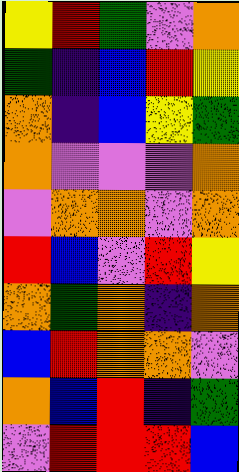[["yellow", "red", "green", "violet", "orange"], ["green", "indigo", "blue", "red", "yellow"], ["orange", "indigo", "blue", "yellow", "green"], ["orange", "violet", "violet", "violet", "orange"], ["violet", "orange", "orange", "violet", "orange"], ["red", "blue", "violet", "red", "yellow"], ["orange", "green", "orange", "indigo", "orange"], ["blue", "red", "orange", "orange", "violet"], ["orange", "blue", "red", "indigo", "green"], ["violet", "red", "red", "red", "blue"]]